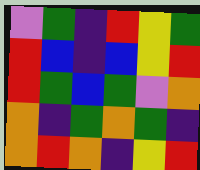[["violet", "green", "indigo", "red", "yellow", "green"], ["red", "blue", "indigo", "blue", "yellow", "red"], ["red", "green", "blue", "green", "violet", "orange"], ["orange", "indigo", "green", "orange", "green", "indigo"], ["orange", "red", "orange", "indigo", "yellow", "red"]]